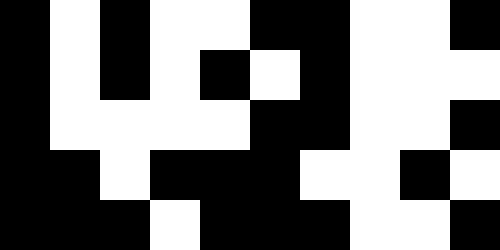[["black", "white", "black", "white", "white", "black", "black", "white", "white", "black"], ["black", "white", "black", "white", "black", "white", "black", "white", "white", "white"], ["black", "white", "white", "white", "white", "black", "black", "white", "white", "black"], ["black", "black", "white", "black", "black", "black", "white", "white", "black", "white"], ["black", "black", "black", "white", "black", "black", "black", "white", "white", "black"]]